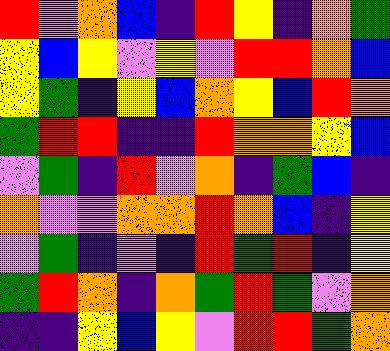[["red", "violet", "orange", "blue", "indigo", "red", "yellow", "indigo", "orange", "green"], ["yellow", "blue", "yellow", "violet", "yellow", "violet", "red", "red", "orange", "blue"], ["yellow", "green", "indigo", "yellow", "blue", "orange", "yellow", "blue", "red", "orange"], ["green", "red", "red", "indigo", "indigo", "red", "orange", "orange", "yellow", "blue"], ["violet", "green", "indigo", "red", "violet", "orange", "indigo", "green", "blue", "indigo"], ["orange", "violet", "violet", "orange", "orange", "red", "orange", "blue", "indigo", "yellow"], ["violet", "green", "indigo", "violet", "indigo", "red", "green", "red", "indigo", "yellow"], ["green", "red", "orange", "indigo", "orange", "green", "red", "green", "violet", "orange"], ["indigo", "indigo", "yellow", "blue", "yellow", "violet", "red", "red", "green", "orange"]]